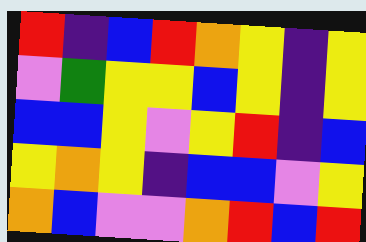[["red", "indigo", "blue", "red", "orange", "yellow", "indigo", "yellow"], ["violet", "green", "yellow", "yellow", "blue", "yellow", "indigo", "yellow"], ["blue", "blue", "yellow", "violet", "yellow", "red", "indigo", "blue"], ["yellow", "orange", "yellow", "indigo", "blue", "blue", "violet", "yellow"], ["orange", "blue", "violet", "violet", "orange", "red", "blue", "red"]]